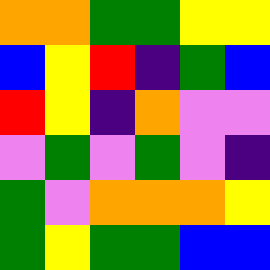[["orange", "orange", "green", "green", "yellow", "yellow"], ["blue", "yellow", "red", "indigo", "green", "blue"], ["red", "yellow", "indigo", "orange", "violet", "violet"], ["violet", "green", "violet", "green", "violet", "indigo"], ["green", "violet", "orange", "orange", "orange", "yellow"], ["green", "yellow", "green", "green", "blue", "blue"]]